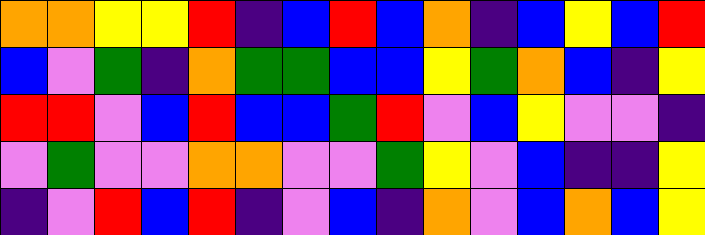[["orange", "orange", "yellow", "yellow", "red", "indigo", "blue", "red", "blue", "orange", "indigo", "blue", "yellow", "blue", "red"], ["blue", "violet", "green", "indigo", "orange", "green", "green", "blue", "blue", "yellow", "green", "orange", "blue", "indigo", "yellow"], ["red", "red", "violet", "blue", "red", "blue", "blue", "green", "red", "violet", "blue", "yellow", "violet", "violet", "indigo"], ["violet", "green", "violet", "violet", "orange", "orange", "violet", "violet", "green", "yellow", "violet", "blue", "indigo", "indigo", "yellow"], ["indigo", "violet", "red", "blue", "red", "indigo", "violet", "blue", "indigo", "orange", "violet", "blue", "orange", "blue", "yellow"]]